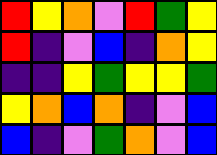[["red", "yellow", "orange", "violet", "red", "green", "yellow"], ["red", "indigo", "violet", "blue", "indigo", "orange", "yellow"], ["indigo", "indigo", "yellow", "green", "yellow", "yellow", "green"], ["yellow", "orange", "blue", "orange", "indigo", "violet", "blue"], ["blue", "indigo", "violet", "green", "orange", "violet", "blue"]]